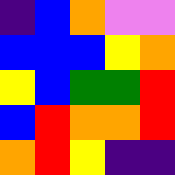[["indigo", "blue", "orange", "violet", "violet"], ["blue", "blue", "blue", "yellow", "orange"], ["yellow", "blue", "green", "green", "red"], ["blue", "red", "orange", "orange", "red"], ["orange", "red", "yellow", "indigo", "indigo"]]